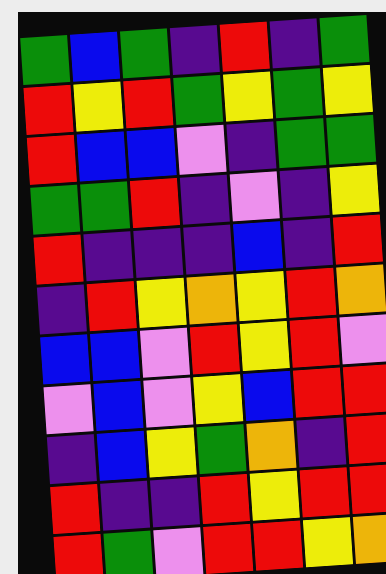[["green", "blue", "green", "indigo", "red", "indigo", "green"], ["red", "yellow", "red", "green", "yellow", "green", "yellow"], ["red", "blue", "blue", "violet", "indigo", "green", "green"], ["green", "green", "red", "indigo", "violet", "indigo", "yellow"], ["red", "indigo", "indigo", "indigo", "blue", "indigo", "red"], ["indigo", "red", "yellow", "orange", "yellow", "red", "orange"], ["blue", "blue", "violet", "red", "yellow", "red", "violet"], ["violet", "blue", "violet", "yellow", "blue", "red", "red"], ["indigo", "blue", "yellow", "green", "orange", "indigo", "red"], ["red", "indigo", "indigo", "red", "yellow", "red", "red"], ["red", "green", "violet", "red", "red", "yellow", "orange"]]